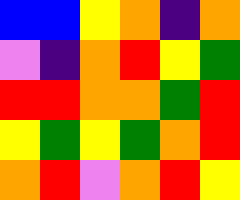[["blue", "blue", "yellow", "orange", "indigo", "orange"], ["violet", "indigo", "orange", "red", "yellow", "green"], ["red", "red", "orange", "orange", "green", "red"], ["yellow", "green", "yellow", "green", "orange", "red"], ["orange", "red", "violet", "orange", "red", "yellow"]]